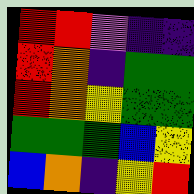[["red", "red", "violet", "indigo", "indigo"], ["red", "orange", "indigo", "green", "green"], ["red", "orange", "yellow", "green", "green"], ["green", "green", "green", "blue", "yellow"], ["blue", "orange", "indigo", "yellow", "red"]]